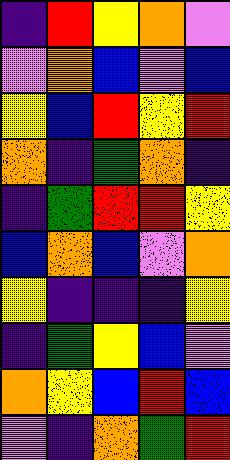[["indigo", "red", "yellow", "orange", "violet"], ["violet", "orange", "blue", "violet", "blue"], ["yellow", "blue", "red", "yellow", "red"], ["orange", "indigo", "green", "orange", "indigo"], ["indigo", "green", "red", "red", "yellow"], ["blue", "orange", "blue", "violet", "orange"], ["yellow", "indigo", "indigo", "indigo", "yellow"], ["indigo", "green", "yellow", "blue", "violet"], ["orange", "yellow", "blue", "red", "blue"], ["violet", "indigo", "orange", "green", "red"]]